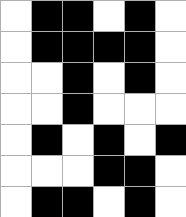[["white", "black", "black", "white", "black", "white"], ["white", "black", "black", "black", "black", "white"], ["white", "white", "black", "white", "black", "white"], ["white", "white", "black", "white", "white", "white"], ["white", "black", "white", "black", "white", "black"], ["white", "white", "white", "black", "black", "white"], ["white", "black", "black", "white", "black", "white"]]